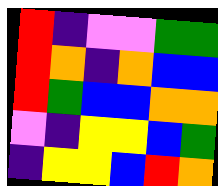[["red", "indigo", "violet", "violet", "green", "green"], ["red", "orange", "indigo", "orange", "blue", "blue"], ["red", "green", "blue", "blue", "orange", "orange"], ["violet", "indigo", "yellow", "yellow", "blue", "green"], ["indigo", "yellow", "yellow", "blue", "red", "orange"]]